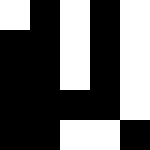[["white", "black", "white", "black", "white"], ["black", "black", "white", "black", "white"], ["black", "black", "white", "black", "white"], ["black", "black", "black", "black", "white"], ["black", "black", "white", "white", "black"]]